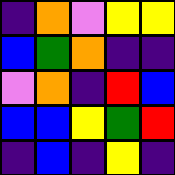[["indigo", "orange", "violet", "yellow", "yellow"], ["blue", "green", "orange", "indigo", "indigo"], ["violet", "orange", "indigo", "red", "blue"], ["blue", "blue", "yellow", "green", "red"], ["indigo", "blue", "indigo", "yellow", "indigo"]]